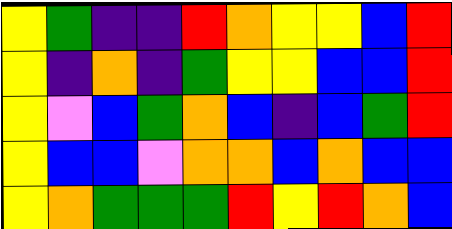[["yellow", "green", "indigo", "indigo", "red", "orange", "yellow", "yellow", "blue", "red"], ["yellow", "indigo", "orange", "indigo", "green", "yellow", "yellow", "blue", "blue", "red"], ["yellow", "violet", "blue", "green", "orange", "blue", "indigo", "blue", "green", "red"], ["yellow", "blue", "blue", "violet", "orange", "orange", "blue", "orange", "blue", "blue"], ["yellow", "orange", "green", "green", "green", "red", "yellow", "red", "orange", "blue"]]